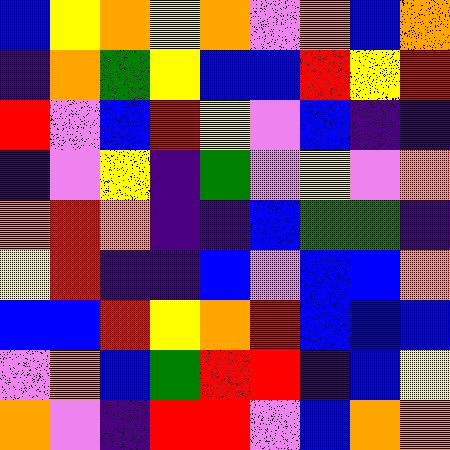[["blue", "yellow", "orange", "yellow", "orange", "violet", "orange", "blue", "orange"], ["indigo", "orange", "green", "yellow", "blue", "blue", "red", "yellow", "red"], ["red", "violet", "blue", "red", "yellow", "violet", "blue", "indigo", "indigo"], ["indigo", "violet", "yellow", "indigo", "green", "violet", "yellow", "violet", "orange"], ["orange", "red", "orange", "indigo", "indigo", "blue", "green", "green", "indigo"], ["yellow", "red", "indigo", "indigo", "blue", "violet", "blue", "blue", "orange"], ["blue", "blue", "red", "yellow", "orange", "red", "blue", "blue", "blue"], ["violet", "orange", "blue", "green", "red", "red", "indigo", "blue", "yellow"], ["orange", "violet", "indigo", "red", "red", "violet", "blue", "orange", "orange"]]